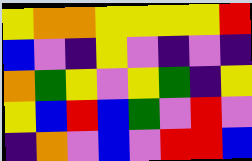[["yellow", "orange", "orange", "yellow", "yellow", "yellow", "yellow", "red"], ["blue", "violet", "indigo", "yellow", "violet", "indigo", "violet", "indigo"], ["orange", "green", "yellow", "violet", "yellow", "green", "indigo", "yellow"], ["yellow", "blue", "red", "blue", "green", "violet", "red", "violet"], ["indigo", "orange", "violet", "blue", "violet", "red", "red", "blue"]]